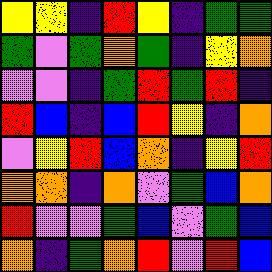[["yellow", "yellow", "indigo", "red", "yellow", "indigo", "green", "green"], ["green", "violet", "green", "orange", "green", "indigo", "yellow", "orange"], ["violet", "violet", "indigo", "green", "red", "green", "red", "indigo"], ["red", "blue", "indigo", "blue", "red", "yellow", "indigo", "orange"], ["violet", "yellow", "red", "blue", "orange", "indigo", "yellow", "red"], ["orange", "orange", "indigo", "orange", "violet", "green", "blue", "orange"], ["red", "violet", "violet", "green", "blue", "violet", "green", "blue"], ["orange", "indigo", "green", "orange", "red", "violet", "red", "blue"]]